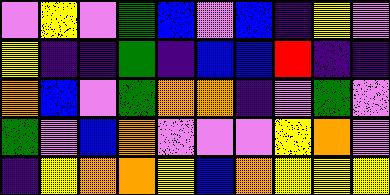[["violet", "yellow", "violet", "green", "blue", "violet", "blue", "indigo", "yellow", "violet"], ["yellow", "indigo", "indigo", "green", "indigo", "blue", "blue", "red", "indigo", "indigo"], ["orange", "blue", "violet", "green", "orange", "orange", "indigo", "violet", "green", "violet"], ["green", "violet", "blue", "orange", "violet", "violet", "violet", "yellow", "orange", "violet"], ["indigo", "yellow", "orange", "orange", "yellow", "blue", "orange", "yellow", "yellow", "yellow"]]